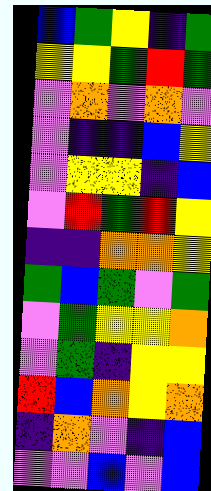[["blue", "green", "yellow", "indigo", "green"], ["yellow", "yellow", "green", "red", "green"], ["violet", "orange", "violet", "orange", "violet"], ["violet", "indigo", "indigo", "blue", "yellow"], ["violet", "yellow", "yellow", "indigo", "blue"], ["violet", "red", "green", "red", "yellow"], ["indigo", "indigo", "orange", "orange", "yellow"], ["green", "blue", "green", "violet", "green"], ["violet", "green", "yellow", "yellow", "orange"], ["violet", "green", "indigo", "yellow", "yellow"], ["red", "blue", "orange", "yellow", "orange"], ["indigo", "orange", "violet", "indigo", "blue"], ["violet", "violet", "blue", "violet", "blue"]]